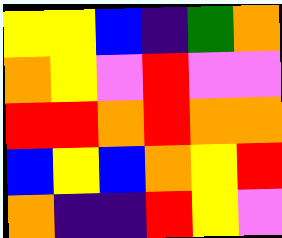[["yellow", "yellow", "blue", "indigo", "green", "orange"], ["orange", "yellow", "violet", "red", "violet", "violet"], ["red", "red", "orange", "red", "orange", "orange"], ["blue", "yellow", "blue", "orange", "yellow", "red"], ["orange", "indigo", "indigo", "red", "yellow", "violet"]]